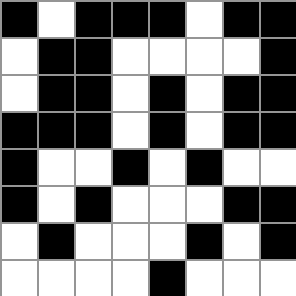[["black", "white", "black", "black", "black", "white", "black", "black"], ["white", "black", "black", "white", "white", "white", "white", "black"], ["white", "black", "black", "white", "black", "white", "black", "black"], ["black", "black", "black", "white", "black", "white", "black", "black"], ["black", "white", "white", "black", "white", "black", "white", "white"], ["black", "white", "black", "white", "white", "white", "black", "black"], ["white", "black", "white", "white", "white", "black", "white", "black"], ["white", "white", "white", "white", "black", "white", "white", "white"]]